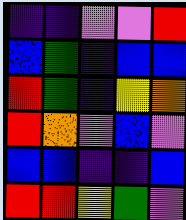[["indigo", "indigo", "violet", "violet", "red"], ["blue", "green", "indigo", "blue", "blue"], ["red", "green", "indigo", "yellow", "orange"], ["red", "orange", "violet", "blue", "violet"], ["blue", "blue", "indigo", "indigo", "blue"], ["red", "red", "yellow", "green", "violet"]]